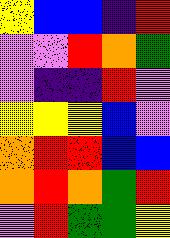[["yellow", "blue", "blue", "indigo", "red"], ["violet", "violet", "red", "orange", "green"], ["violet", "indigo", "indigo", "red", "violet"], ["yellow", "yellow", "yellow", "blue", "violet"], ["orange", "red", "red", "blue", "blue"], ["orange", "red", "orange", "green", "red"], ["violet", "red", "green", "green", "yellow"]]